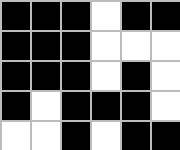[["black", "black", "black", "white", "black", "black"], ["black", "black", "black", "white", "white", "white"], ["black", "black", "black", "white", "black", "white"], ["black", "white", "black", "black", "black", "white"], ["white", "white", "black", "white", "black", "black"]]